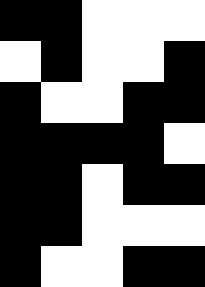[["black", "black", "white", "white", "white"], ["white", "black", "white", "white", "black"], ["black", "white", "white", "black", "black"], ["black", "black", "black", "black", "white"], ["black", "black", "white", "black", "black"], ["black", "black", "white", "white", "white"], ["black", "white", "white", "black", "black"]]